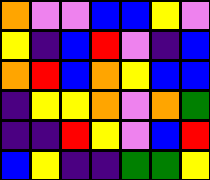[["orange", "violet", "violet", "blue", "blue", "yellow", "violet"], ["yellow", "indigo", "blue", "red", "violet", "indigo", "blue"], ["orange", "red", "blue", "orange", "yellow", "blue", "blue"], ["indigo", "yellow", "yellow", "orange", "violet", "orange", "green"], ["indigo", "indigo", "red", "yellow", "violet", "blue", "red"], ["blue", "yellow", "indigo", "indigo", "green", "green", "yellow"]]